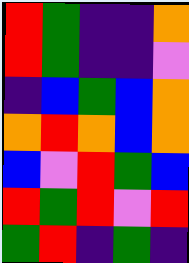[["red", "green", "indigo", "indigo", "orange"], ["red", "green", "indigo", "indigo", "violet"], ["indigo", "blue", "green", "blue", "orange"], ["orange", "red", "orange", "blue", "orange"], ["blue", "violet", "red", "green", "blue"], ["red", "green", "red", "violet", "red"], ["green", "red", "indigo", "green", "indigo"]]